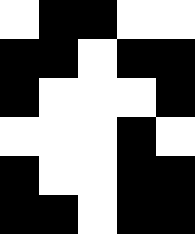[["white", "black", "black", "white", "white"], ["black", "black", "white", "black", "black"], ["black", "white", "white", "white", "black"], ["white", "white", "white", "black", "white"], ["black", "white", "white", "black", "black"], ["black", "black", "white", "black", "black"]]